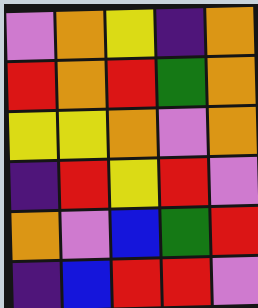[["violet", "orange", "yellow", "indigo", "orange"], ["red", "orange", "red", "green", "orange"], ["yellow", "yellow", "orange", "violet", "orange"], ["indigo", "red", "yellow", "red", "violet"], ["orange", "violet", "blue", "green", "red"], ["indigo", "blue", "red", "red", "violet"]]